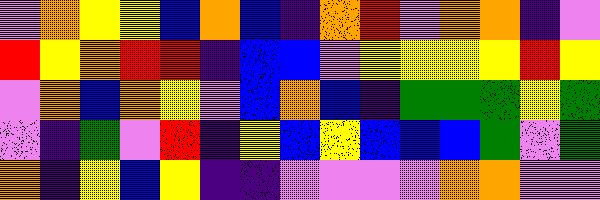[["violet", "orange", "yellow", "yellow", "blue", "orange", "blue", "indigo", "orange", "red", "violet", "orange", "orange", "indigo", "violet"], ["red", "yellow", "orange", "red", "red", "indigo", "blue", "blue", "violet", "yellow", "yellow", "yellow", "yellow", "red", "yellow"], ["violet", "orange", "blue", "orange", "yellow", "violet", "blue", "orange", "blue", "indigo", "green", "green", "green", "yellow", "green"], ["violet", "indigo", "green", "violet", "red", "indigo", "yellow", "blue", "yellow", "blue", "blue", "blue", "green", "violet", "green"], ["orange", "indigo", "yellow", "blue", "yellow", "indigo", "indigo", "violet", "violet", "violet", "violet", "orange", "orange", "violet", "violet"]]